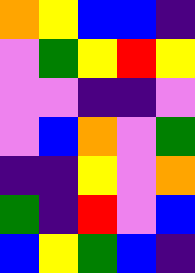[["orange", "yellow", "blue", "blue", "indigo"], ["violet", "green", "yellow", "red", "yellow"], ["violet", "violet", "indigo", "indigo", "violet"], ["violet", "blue", "orange", "violet", "green"], ["indigo", "indigo", "yellow", "violet", "orange"], ["green", "indigo", "red", "violet", "blue"], ["blue", "yellow", "green", "blue", "indigo"]]